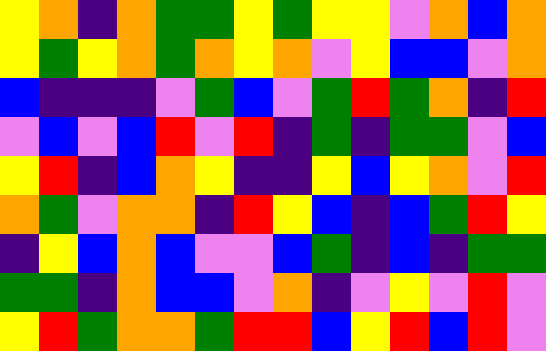[["yellow", "orange", "indigo", "orange", "green", "green", "yellow", "green", "yellow", "yellow", "violet", "orange", "blue", "orange"], ["yellow", "green", "yellow", "orange", "green", "orange", "yellow", "orange", "violet", "yellow", "blue", "blue", "violet", "orange"], ["blue", "indigo", "indigo", "indigo", "violet", "green", "blue", "violet", "green", "red", "green", "orange", "indigo", "red"], ["violet", "blue", "violet", "blue", "red", "violet", "red", "indigo", "green", "indigo", "green", "green", "violet", "blue"], ["yellow", "red", "indigo", "blue", "orange", "yellow", "indigo", "indigo", "yellow", "blue", "yellow", "orange", "violet", "red"], ["orange", "green", "violet", "orange", "orange", "indigo", "red", "yellow", "blue", "indigo", "blue", "green", "red", "yellow"], ["indigo", "yellow", "blue", "orange", "blue", "violet", "violet", "blue", "green", "indigo", "blue", "indigo", "green", "green"], ["green", "green", "indigo", "orange", "blue", "blue", "violet", "orange", "indigo", "violet", "yellow", "violet", "red", "violet"], ["yellow", "red", "green", "orange", "orange", "green", "red", "red", "blue", "yellow", "red", "blue", "red", "violet"]]